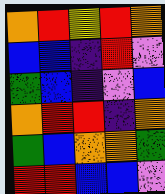[["orange", "red", "yellow", "red", "orange"], ["blue", "blue", "indigo", "red", "violet"], ["green", "blue", "indigo", "violet", "blue"], ["orange", "red", "red", "indigo", "orange"], ["green", "blue", "orange", "orange", "green"], ["red", "red", "blue", "blue", "violet"]]